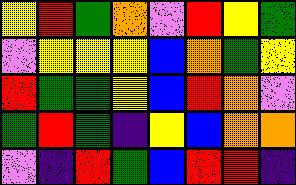[["yellow", "red", "green", "orange", "violet", "red", "yellow", "green"], ["violet", "yellow", "yellow", "yellow", "blue", "orange", "green", "yellow"], ["red", "green", "green", "yellow", "blue", "red", "orange", "violet"], ["green", "red", "green", "indigo", "yellow", "blue", "orange", "orange"], ["violet", "indigo", "red", "green", "blue", "red", "red", "indigo"]]